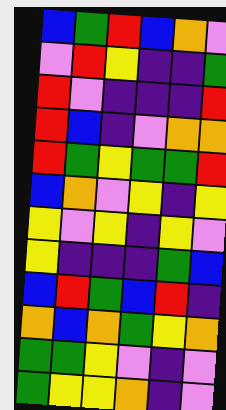[["blue", "green", "red", "blue", "orange", "violet"], ["violet", "red", "yellow", "indigo", "indigo", "green"], ["red", "violet", "indigo", "indigo", "indigo", "red"], ["red", "blue", "indigo", "violet", "orange", "orange"], ["red", "green", "yellow", "green", "green", "red"], ["blue", "orange", "violet", "yellow", "indigo", "yellow"], ["yellow", "violet", "yellow", "indigo", "yellow", "violet"], ["yellow", "indigo", "indigo", "indigo", "green", "blue"], ["blue", "red", "green", "blue", "red", "indigo"], ["orange", "blue", "orange", "green", "yellow", "orange"], ["green", "green", "yellow", "violet", "indigo", "violet"], ["green", "yellow", "yellow", "orange", "indigo", "violet"]]